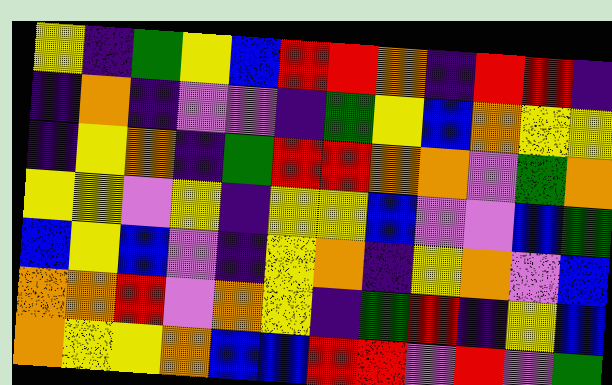[["yellow", "indigo", "green", "yellow", "blue", "red", "red", "orange", "indigo", "red", "red", "indigo"], ["indigo", "orange", "indigo", "violet", "violet", "indigo", "green", "yellow", "blue", "orange", "yellow", "yellow"], ["indigo", "yellow", "orange", "indigo", "green", "red", "red", "orange", "orange", "violet", "green", "orange"], ["yellow", "yellow", "violet", "yellow", "indigo", "yellow", "yellow", "blue", "violet", "violet", "blue", "green"], ["blue", "yellow", "blue", "violet", "indigo", "yellow", "orange", "indigo", "yellow", "orange", "violet", "blue"], ["orange", "orange", "red", "violet", "orange", "yellow", "indigo", "green", "red", "indigo", "yellow", "blue"], ["orange", "yellow", "yellow", "orange", "blue", "blue", "red", "red", "violet", "red", "violet", "green"]]